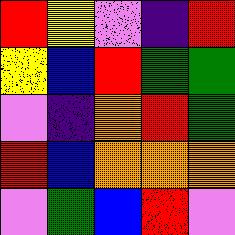[["red", "yellow", "violet", "indigo", "red"], ["yellow", "blue", "red", "green", "green"], ["violet", "indigo", "orange", "red", "green"], ["red", "blue", "orange", "orange", "orange"], ["violet", "green", "blue", "red", "violet"]]